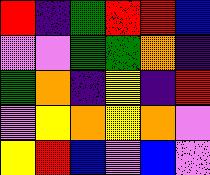[["red", "indigo", "green", "red", "red", "blue"], ["violet", "violet", "green", "green", "orange", "indigo"], ["green", "orange", "indigo", "yellow", "indigo", "red"], ["violet", "yellow", "orange", "yellow", "orange", "violet"], ["yellow", "red", "blue", "violet", "blue", "violet"]]